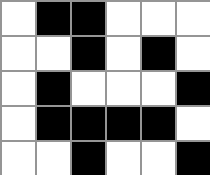[["white", "black", "black", "white", "white", "white"], ["white", "white", "black", "white", "black", "white"], ["white", "black", "white", "white", "white", "black"], ["white", "black", "black", "black", "black", "white"], ["white", "white", "black", "white", "white", "black"]]